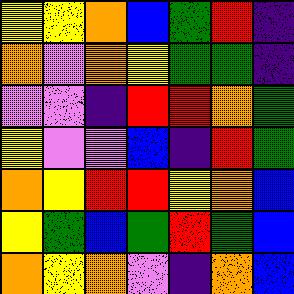[["yellow", "yellow", "orange", "blue", "green", "red", "indigo"], ["orange", "violet", "orange", "yellow", "green", "green", "indigo"], ["violet", "violet", "indigo", "red", "red", "orange", "green"], ["yellow", "violet", "violet", "blue", "indigo", "red", "green"], ["orange", "yellow", "red", "red", "yellow", "orange", "blue"], ["yellow", "green", "blue", "green", "red", "green", "blue"], ["orange", "yellow", "orange", "violet", "indigo", "orange", "blue"]]